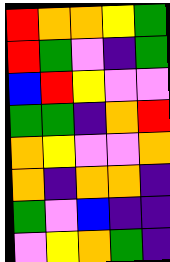[["red", "orange", "orange", "yellow", "green"], ["red", "green", "violet", "indigo", "green"], ["blue", "red", "yellow", "violet", "violet"], ["green", "green", "indigo", "orange", "red"], ["orange", "yellow", "violet", "violet", "orange"], ["orange", "indigo", "orange", "orange", "indigo"], ["green", "violet", "blue", "indigo", "indigo"], ["violet", "yellow", "orange", "green", "indigo"]]